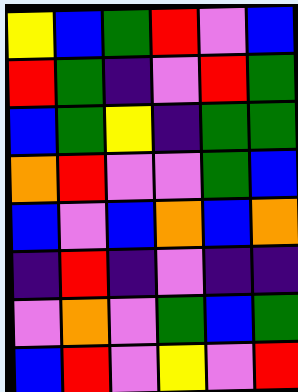[["yellow", "blue", "green", "red", "violet", "blue"], ["red", "green", "indigo", "violet", "red", "green"], ["blue", "green", "yellow", "indigo", "green", "green"], ["orange", "red", "violet", "violet", "green", "blue"], ["blue", "violet", "blue", "orange", "blue", "orange"], ["indigo", "red", "indigo", "violet", "indigo", "indigo"], ["violet", "orange", "violet", "green", "blue", "green"], ["blue", "red", "violet", "yellow", "violet", "red"]]